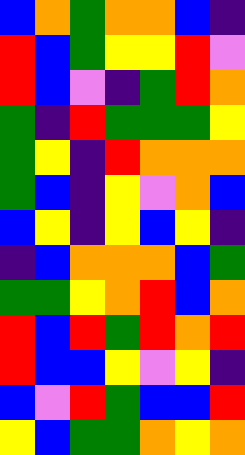[["blue", "orange", "green", "orange", "orange", "blue", "indigo"], ["red", "blue", "green", "yellow", "yellow", "red", "violet"], ["red", "blue", "violet", "indigo", "green", "red", "orange"], ["green", "indigo", "red", "green", "green", "green", "yellow"], ["green", "yellow", "indigo", "red", "orange", "orange", "orange"], ["green", "blue", "indigo", "yellow", "violet", "orange", "blue"], ["blue", "yellow", "indigo", "yellow", "blue", "yellow", "indigo"], ["indigo", "blue", "orange", "orange", "orange", "blue", "green"], ["green", "green", "yellow", "orange", "red", "blue", "orange"], ["red", "blue", "red", "green", "red", "orange", "red"], ["red", "blue", "blue", "yellow", "violet", "yellow", "indigo"], ["blue", "violet", "red", "green", "blue", "blue", "red"], ["yellow", "blue", "green", "green", "orange", "yellow", "orange"]]